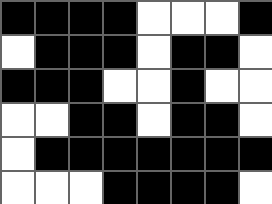[["black", "black", "black", "black", "white", "white", "white", "black"], ["white", "black", "black", "black", "white", "black", "black", "white"], ["black", "black", "black", "white", "white", "black", "white", "white"], ["white", "white", "black", "black", "white", "black", "black", "white"], ["white", "black", "black", "black", "black", "black", "black", "black"], ["white", "white", "white", "black", "black", "black", "black", "white"]]